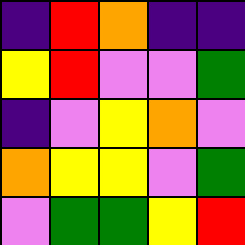[["indigo", "red", "orange", "indigo", "indigo"], ["yellow", "red", "violet", "violet", "green"], ["indigo", "violet", "yellow", "orange", "violet"], ["orange", "yellow", "yellow", "violet", "green"], ["violet", "green", "green", "yellow", "red"]]